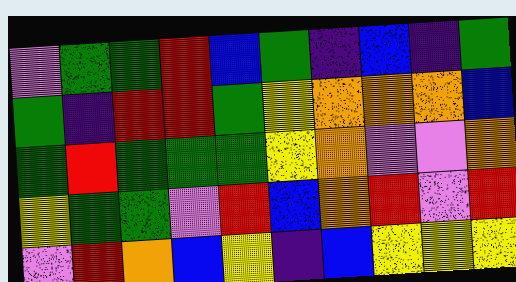[["violet", "green", "green", "red", "blue", "green", "indigo", "blue", "indigo", "green"], ["green", "indigo", "red", "red", "green", "yellow", "orange", "orange", "orange", "blue"], ["green", "red", "green", "green", "green", "yellow", "orange", "violet", "violet", "orange"], ["yellow", "green", "green", "violet", "red", "blue", "orange", "red", "violet", "red"], ["violet", "red", "orange", "blue", "yellow", "indigo", "blue", "yellow", "yellow", "yellow"]]